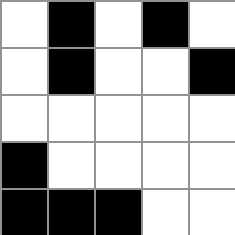[["white", "black", "white", "black", "white"], ["white", "black", "white", "white", "black"], ["white", "white", "white", "white", "white"], ["black", "white", "white", "white", "white"], ["black", "black", "black", "white", "white"]]